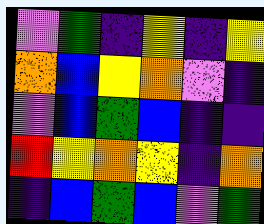[["violet", "green", "indigo", "yellow", "indigo", "yellow"], ["orange", "blue", "yellow", "orange", "violet", "indigo"], ["violet", "blue", "green", "blue", "indigo", "indigo"], ["red", "yellow", "orange", "yellow", "indigo", "orange"], ["indigo", "blue", "green", "blue", "violet", "green"]]